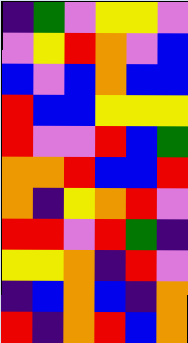[["indigo", "green", "violet", "yellow", "yellow", "violet"], ["violet", "yellow", "red", "orange", "violet", "blue"], ["blue", "violet", "blue", "orange", "blue", "blue"], ["red", "blue", "blue", "yellow", "yellow", "yellow"], ["red", "violet", "violet", "red", "blue", "green"], ["orange", "orange", "red", "blue", "blue", "red"], ["orange", "indigo", "yellow", "orange", "red", "violet"], ["red", "red", "violet", "red", "green", "indigo"], ["yellow", "yellow", "orange", "indigo", "red", "violet"], ["indigo", "blue", "orange", "blue", "indigo", "orange"], ["red", "indigo", "orange", "red", "blue", "orange"]]